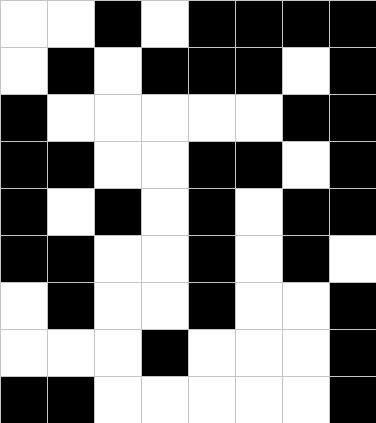[["white", "white", "black", "white", "black", "black", "black", "black"], ["white", "black", "white", "black", "black", "black", "white", "black"], ["black", "white", "white", "white", "white", "white", "black", "black"], ["black", "black", "white", "white", "black", "black", "white", "black"], ["black", "white", "black", "white", "black", "white", "black", "black"], ["black", "black", "white", "white", "black", "white", "black", "white"], ["white", "black", "white", "white", "black", "white", "white", "black"], ["white", "white", "white", "black", "white", "white", "white", "black"], ["black", "black", "white", "white", "white", "white", "white", "black"]]